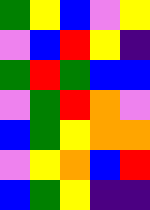[["green", "yellow", "blue", "violet", "yellow"], ["violet", "blue", "red", "yellow", "indigo"], ["green", "red", "green", "blue", "blue"], ["violet", "green", "red", "orange", "violet"], ["blue", "green", "yellow", "orange", "orange"], ["violet", "yellow", "orange", "blue", "red"], ["blue", "green", "yellow", "indigo", "indigo"]]